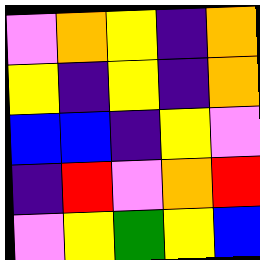[["violet", "orange", "yellow", "indigo", "orange"], ["yellow", "indigo", "yellow", "indigo", "orange"], ["blue", "blue", "indigo", "yellow", "violet"], ["indigo", "red", "violet", "orange", "red"], ["violet", "yellow", "green", "yellow", "blue"]]